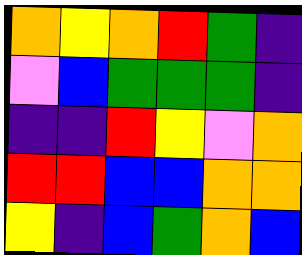[["orange", "yellow", "orange", "red", "green", "indigo"], ["violet", "blue", "green", "green", "green", "indigo"], ["indigo", "indigo", "red", "yellow", "violet", "orange"], ["red", "red", "blue", "blue", "orange", "orange"], ["yellow", "indigo", "blue", "green", "orange", "blue"]]